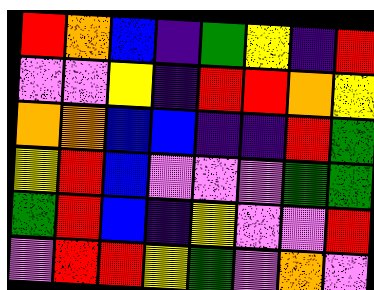[["red", "orange", "blue", "indigo", "green", "yellow", "indigo", "red"], ["violet", "violet", "yellow", "indigo", "red", "red", "orange", "yellow"], ["orange", "orange", "blue", "blue", "indigo", "indigo", "red", "green"], ["yellow", "red", "blue", "violet", "violet", "violet", "green", "green"], ["green", "red", "blue", "indigo", "yellow", "violet", "violet", "red"], ["violet", "red", "red", "yellow", "green", "violet", "orange", "violet"]]